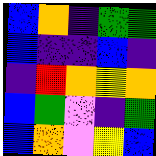[["blue", "orange", "indigo", "green", "green"], ["blue", "indigo", "indigo", "blue", "indigo"], ["indigo", "red", "orange", "yellow", "orange"], ["blue", "green", "violet", "indigo", "green"], ["blue", "orange", "violet", "yellow", "blue"]]